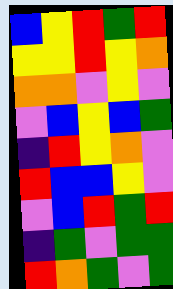[["blue", "yellow", "red", "green", "red"], ["yellow", "yellow", "red", "yellow", "orange"], ["orange", "orange", "violet", "yellow", "violet"], ["violet", "blue", "yellow", "blue", "green"], ["indigo", "red", "yellow", "orange", "violet"], ["red", "blue", "blue", "yellow", "violet"], ["violet", "blue", "red", "green", "red"], ["indigo", "green", "violet", "green", "green"], ["red", "orange", "green", "violet", "green"]]